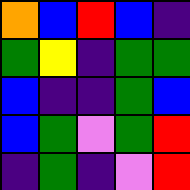[["orange", "blue", "red", "blue", "indigo"], ["green", "yellow", "indigo", "green", "green"], ["blue", "indigo", "indigo", "green", "blue"], ["blue", "green", "violet", "green", "red"], ["indigo", "green", "indigo", "violet", "red"]]